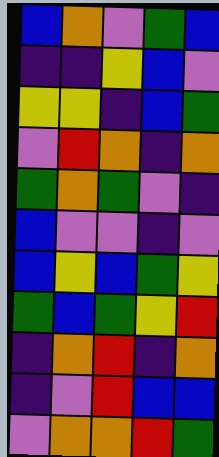[["blue", "orange", "violet", "green", "blue"], ["indigo", "indigo", "yellow", "blue", "violet"], ["yellow", "yellow", "indigo", "blue", "green"], ["violet", "red", "orange", "indigo", "orange"], ["green", "orange", "green", "violet", "indigo"], ["blue", "violet", "violet", "indigo", "violet"], ["blue", "yellow", "blue", "green", "yellow"], ["green", "blue", "green", "yellow", "red"], ["indigo", "orange", "red", "indigo", "orange"], ["indigo", "violet", "red", "blue", "blue"], ["violet", "orange", "orange", "red", "green"]]